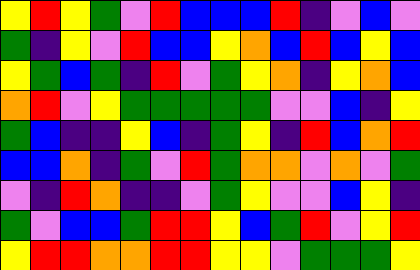[["yellow", "red", "yellow", "green", "violet", "red", "blue", "blue", "blue", "red", "indigo", "violet", "blue", "violet"], ["green", "indigo", "yellow", "violet", "red", "blue", "blue", "yellow", "orange", "blue", "red", "blue", "yellow", "blue"], ["yellow", "green", "blue", "green", "indigo", "red", "violet", "green", "yellow", "orange", "indigo", "yellow", "orange", "blue"], ["orange", "red", "violet", "yellow", "green", "green", "green", "green", "green", "violet", "violet", "blue", "indigo", "yellow"], ["green", "blue", "indigo", "indigo", "yellow", "blue", "indigo", "green", "yellow", "indigo", "red", "blue", "orange", "red"], ["blue", "blue", "orange", "indigo", "green", "violet", "red", "green", "orange", "orange", "violet", "orange", "violet", "green"], ["violet", "indigo", "red", "orange", "indigo", "indigo", "violet", "green", "yellow", "violet", "violet", "blue", "yellow", "indigo"], ["green", "violet", "blue", "blue", "green", "red", "red", "yellow", "blue", "green", "red", "violet", "yellow", "red"], ["yellow", "red", "red", "orange", "orange", "red", "red", "yellow", "yellow", "violet", "green", "green", "green", "yellow"]]